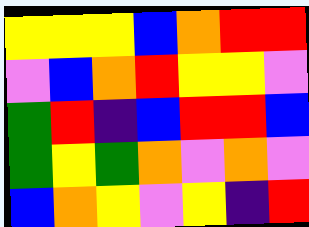[["yellow", "yellow", "yellow", "blue", "orange", "red", "red"], ["violet", "blue", "orange", "red", "yellow", "yellow", "violet"], ["green", "red", "indigo", "blue", "red", "red", "blue"], ["green", "yellow", "green", "orange", "violet", "orange", "violet"], ["blue", "orange", "yellow", "violet", "yellow", "indigo", "red"]]